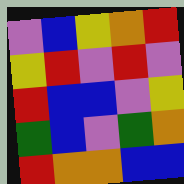[["violet", "blue", "yellow", "orange", "red"], ["yellow", "red", "violet", "red", "violet"], ["red", "blue", "blue", "violet", "yellow"], ["green", "blue", "violet", "green", "orange"], ["red", "orange", "orange", "blue", "blue"]]